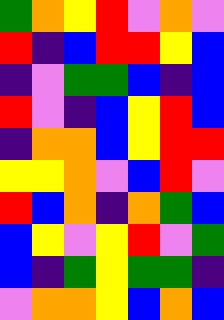[["green", "orange", "yellow", "red", "violet", "orange", "violet"], ["red", "indigo", "blue", "red", "red", "yellow", "blue"], ["indigo", "violet", "green", "green", "blue", "indigo", "blue"], ["red", "violet", "indigo", "blue", "yellow", "red", "blue"], ["indigo", "orange", "orange", "blue", "yellow", "red", "red"], ["yellow", "yellow", "orange", "violet", "blue", "red", "violet"], ["red", "blue", "orange", "indigo", "orange", "green", "blue"], ["blue", "yellow", "violet", "yellow", "red", "violet", "green"], ["blue", "indigo", "green", "yellow", "green", "green", "indigo"], ["violet", "orange", "orange", "yellow", "blue", "orange", "blue"]]